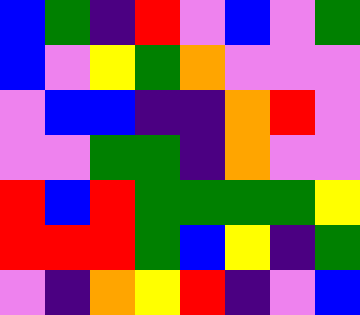[["blue", "green", "indigo", "red", "violet", "blue", "violet", "green"], ["blue", "violet", "yellow", "green", "orange", "violet", "violet", "violet"], ["violet", "blue", "blue", "indigo", "indigo", "orange", "red", "violet"], ["violet", "violet", "green", "green", "indigo", "orange", "violet", "violet"], ["red", "blue", "red", "green", "green", "green", "green", "yellow"], ["red", "red", "red", "green", "blue", "yellow", "indigo", "green"], ["violet", "indigo", "orange", "yellow", "red", "indigo", "violet", "blue"]]